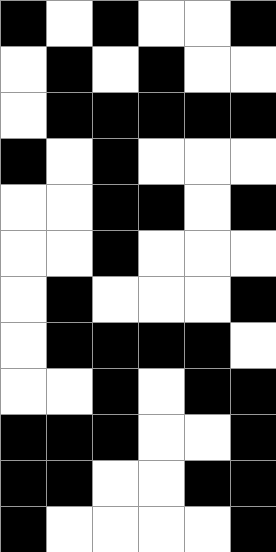[["black", "white", "black", "white", "white", "black"], ["white", "black", "white", "black", "white", "white"], ["white", "black", "black", "black", "black", "black"], ["black", "white", "black", "white", "white", "white"], ["white", "white", "black", "black", "white", "black"], ["white", "white", "black", "white", "white", "white"], ["white", "black", "white", "white", "white", "black"], ["white", "black", "black", "black", "black", "white"], ["white", "white", "black", "white", "black", "black"], ["black", "black", "black", "white", "white", "black"], ["black", "black", "white", "white", "black", "black"], ["black", "white", "white", "white", "white", "black"]]